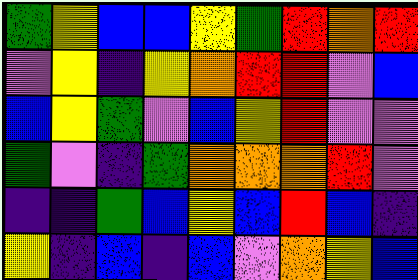[["green", "yellow", "blue", "blue", "yellow", "green", "red", "orange", "red"], ["violet", "yellow", "indigo", "yellow", "orange", "red", "red", "violet", "blue"], ["blue", "yellow", "green", "violet", "blue", "yellow", "red", "violet", "violet"], ["green", "violet", "indigo", "green", "orange", "orange", "orange", "red", "violet"], ["indigo", "indigo", "green", "blue", "yellow", "blue", "red", "blue", "indigo"], ["yellow", "indigo", "blue", "indigo", "blue", "violet", "orange", "yellow", "blue"]]